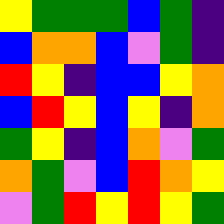[["yellow", "green", "green", "green", "blue", "green", "indigo"], ["blue", "orange", "orange", "blue", "violet", "green", "indigo"], ["red", "yellow", "indigo", "blue", "blue", "yellow", "orange"], ["blue", "red", "yellow", "blue", "yellow", "indigo", "orange"], ["green", "yellow", "indigo", "blue", "orange", "violet", "green"], ["orange", "green", "violet", "blue", "red", "orange", "yellow"], ["violet", "green", "red", "yellow", "red", "yellow", "green"]]